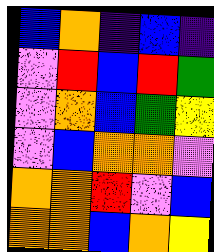[["blue", "orange", "indigo", "blue", "indigo"], ["violet", "red", "blue", "red", "green"], ["violet", "orange", "blue", "green", "yellow"], ["violet", "blue", "orange", "orange", "violet"], ["orange", "orange", "red", "violet", "blue"], ["orange", "orange", "blue", "orange", "yellow"]]